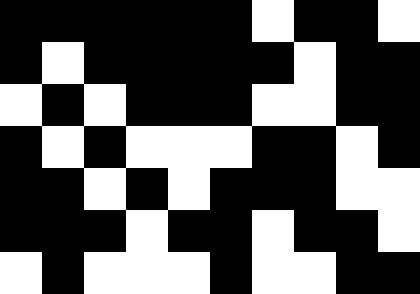[["black", "black", "black", "black", "black", "black", "white", "black", "black", "white"], ["black", "white", "black", "black", "black", "black", "black", "white", "black", "black"], ["white", "black", "white", "black", "black", "black", "white", "white", "black", "black"], ["black", "white", "black", "white", "white", "white", "black", "black", "white", "black"], ["black", "black", "white", "black", "white", "black", "black", "black", "white", "white"], ["black", "black", "black", "white", "black", "black", "white", "black", "black", "white"], ["white", "black", "white", "white", "white", "black", "white", "white", "black", "black"]]